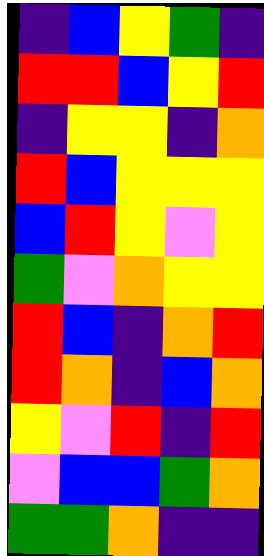[["indigo", "blue", "yellow", "green", "indigo"], ["red", "red", "blue", "yellow", "red"], ["indigo", "yellow", "yellow", "indigo", "orange"], ["red", "blue", "yellow", "yellow", "yellow"], ["blue", "red", "yellow", "violet", "yellow"], ["green", "violet", "orange", "yellow", "yellow"], ["red", "blue", "indigo", "orange", "red"], ["red", "orange", "indigo", "blue", "orange"], ["yellow", "violet", "red", "indigo", "red"], ["violet", "blue", "blue", "green", "orange"], ["green", "green", "orange", "indigo", "indigo"]]